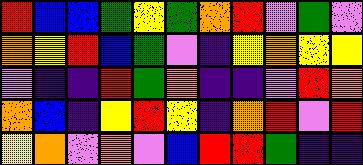[["red", "blue", "blue", "green", "yellow", "green", "orange", "red", "violet", "green", "violet"], ["orange", "yellow", "red", "blue", "green", "violet", "indigo", "yellow", "orange", "yellow", "yellow"], ["violet", "indigo", "indigo", "red", "green", "orange", "indigo", "indigo", "violet", "red", "orange"], ["orange", "blue", "indigo", "yellow", "red", "yellow", "indigo", "orange", "red", "violet", "red"], ["yellow", "orange", "violet", "orange", "violet", "blue", "red", "red", "green", "indigo", "indigo"]]